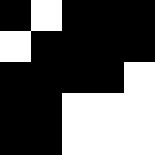[["black", "white", "black", "black", "black"], ["white", "black", "black", "black", "black"], ["black", "black", "black", "black", "white"], ["black", "black", "white", "white", "white"], ["black", "black", "white", "white", "white"]]